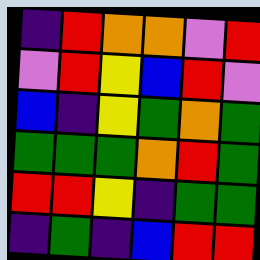[["indigo", "red", "orange", "orange", "violet", "red"], ["violet", "red", "yellow", "blue", "red", "violet"], ["blue", "indigo", "yellow", "green", "orange", "green"], ["green", "green", "green", "orange", "red", "green"], ["red", "red", "yellow", "indigo", "green", "green"], ["indigo", "green", "indigo", "blue", "red", "red"]]